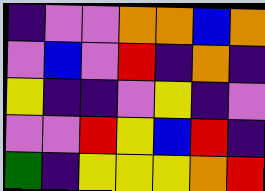[["indigo", "violet", "violet", "orange", "orange", "blue", "orange"], ["violet", "blue", "violet", "red", "indigo", "orange", "indigo"], ["yellow", "indigo", "indigo", "violet", "yellow", "indigo", "violet"], ["violet", "violet", "red", "yellow", "blue", "red", "indigo"], ["green", "indigo", "yellow", "yellow", "yellow", "orange", "red"]]